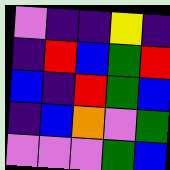[["violet", "indigo", "indigo", "yellow", "indigo"], ["indigo", "red", "blue", "green", "red"], ["blue", "indigo", "red", "green", "blue"], ["indigo", "blue", "orange", "violet", "green"], ["violet", "violet", "violet", "green", "blue"]]